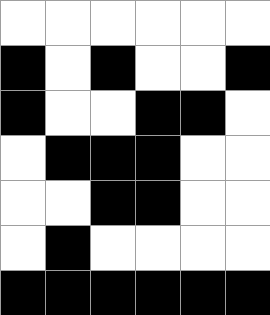[["white", "white", "white", "white", "white", "white"], ["black", "white", "black", "white", "white", "black"], ["black", "white", "white", "black", "black", "white"], ["white", "black", "black", "black", "white", "white"], ["white", "white", "black", "black", "white", "white"], ["white", "black", "white", "white", "white", "white"], ["black", "black", "black", "black", "black", "black"]]